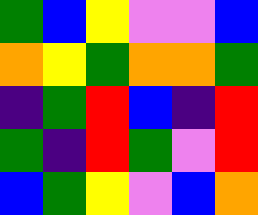[["green", "blue", "yellow", "violet", "violet", "blue"], ["orange", "yellow", "green", "orange", "orange", "green"], ["indigo", "green", "red", "blue", "indigo", "red"], ["green", "indigo", "red", "green", "violet", "red"], ["blue", "green", "yellow", "violet", "blue", "orange"]]